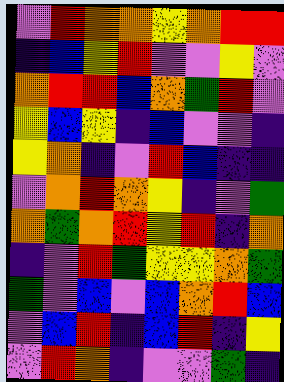[["violet", "red", "orange", "orange", "yellow", "orange", "red", "red"], ["indigo", "blue", "yellow", "red", "violet", "violet", "yellow", "violet"], ["orange", "red", "red", "blue", "orange", "green", "red", "violet"], ["yellow", "blue", "yellow", "indigo", "blue", "violet", "violet", "indigo"], ["yellow", "orange", "indigo", "violet", "red", "blue", "indigo", "indigo"], ["violet", "orange", "red", "orange", "yellow", "indigo", "violet", "green"], ["orange", "green", "orange", "red", "yellow", "red", "indigo", "orange"], ["indigo", "violet", "red", "green", "yellow", "yellow", "orange", "green"], ["green", "violet", "blue", "violet", "blue", "orange", "red", "blue"], ["violet", "blue", "red", "indigo", "blue", "red", "indigo", "yellow"], ["violet", "red", "orange", "indigo", "violet", "violet", "green", "indigo"]]